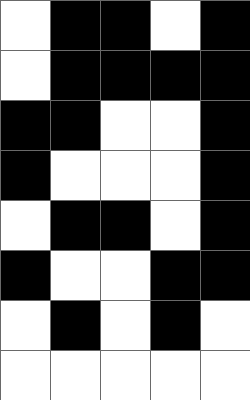[["white", "black", "black", "white", "black"], ["white", "black", "black", "black", "black"], ["black", "black", "white", "white", "black"], ["black", "white", "white", "white", "black"], ["white", "black", "black", "white", "black"], ["black", "white", "white", "black", "black"], ["white", "black", "white", "black", "white"], ["white", "white", "white", "white", "white"]]